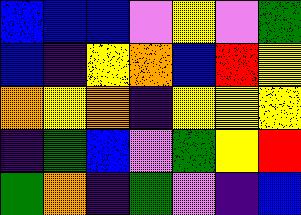[["blue", "blue", "blue", "violet", "yellow", "violet", "green"], ["blue", "indigo", "yellow", "orange", "blue", "red", "yellow"], ["orange", "yellow", "orange", "indigo", "yellow", "yellow", "yellow"], ["indigo", "green", "blue", "violet", "green", "yellow", "red"], ["green", "orange", "indigo", "green", "violet", "indigo", "blue"]]